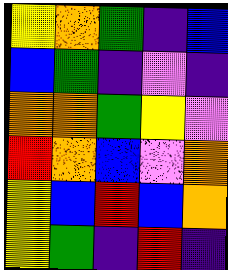[["yellow", "orange", "green", "indigo", "blue"], ["blue", "green", "indigo", "violet", "indigo"], ["orange", "orange", "green", "yellow", "violet"], ["red", "orange", "blue", "violet", "orange"], ["yellow", "blue", "red", "blue", "orange"], ["yellow", "green", "indigo", "red", "indigo"]]